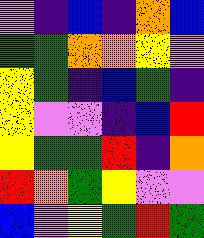[["violet", "indigo", "blue", "indigo", "orange", "blue"], ["green", "green", "orange", "orange", "yellow", "violet"], ["yellow", "green", "indigo", "blue", "green", "indigo"], ["yellow", "violet", "violet", "indigo", "blue", "red"], ["yellow", "green", "green", "red", "indigo", "orange"], ["red", "orange", "green", "yellow", "violet", "violet"], ["blue", "violet", "yellow", "green", "red", "green"]]